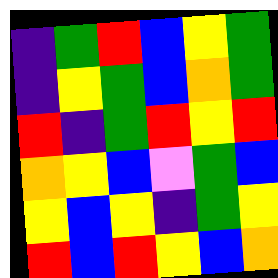[["indigo", "green", "red", "blue", "yellow", "green"], ["indigo", "yellow", "green", "blue", "orange", "green"], ["red", "indigo", "green", "red", "yellow", "red"], ["orange", "yellow", "blue", "violet", "green", "blue"], ["yellow", "blue", "yellow", "indigo", "green", "yellow"], ["red", "blue", "red", "yellow", "blue", "orange"]]